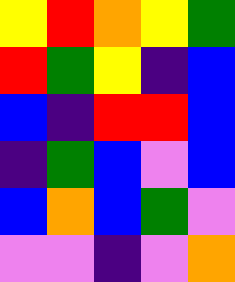[["yellow", "red", "orange", "yellow", "green"], ["red", "green", "yellow", "indigo", "blue"], ["blue", "indigo", "red", "red", "blue"], ["indigo", "green", "blue", "violet", "blue"], ["blue", "orange", "blue", "green", "violet"], ["violet", "violet", "indigo", "violet", "orange"]]